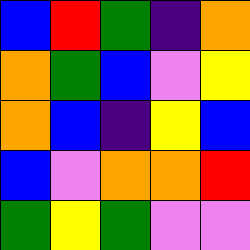[["blue", "red", "green", "indigo", "orange"], ["orange", "green", "blue", "violet", "yellow"], ["orange", "blue", "indigo", "yellow", "blue"], ["blue", "violet", "orange", "orange", "red"], ["green", "yellow", "green", "violet", "violet"]]